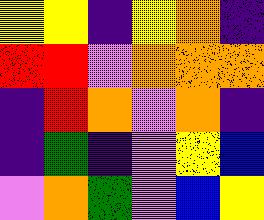[["yellow", "yellow", "indigo", "yellow", "orange", "indigo"], ["red", "red", "violet", "orange", "orange", "orange"], ["indigo", "red", "orange", "violet", "orange", "indigo"], ["indigo", "green", "indigo", "violet", "yellow", "blue"], ["violet", "orange", "green", "violet", "blue", "yellow"]]